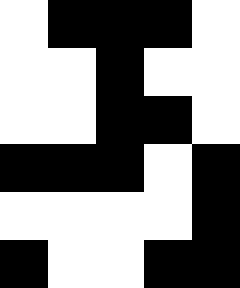[["white", "black", "black", "black", "white"], ["white", "white", "black", "white", "white"], ["white", "white", "black", "black", "white"], ["black", "black", "black", "white", "black"], ["white", "white", "white", "white", "black"], ["black", "white", "white", "black", "black"]]